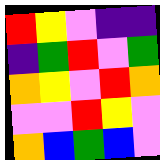[["red", "yellow", "violet", "indigo", "indigo"], ["indigo", "green", "red", "violet", "green"], ["orange", "yellow", "violet", "red", "orange"], ["violet", "violet", "red", "yellow", "violet"], ["orange", "blue", "green", "blue", "violet"]]